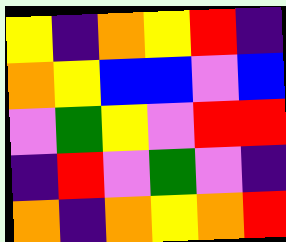[["yellow", "indigo", "orange", "yellow", "red", "indigo"], ["orange", "yellow", "blue", "blue", "violet", "blue"], ["violet", "green", "yellow", "violet", "red", "red"], ["indigo", "red", "violet", "green", "violet", "indigo"], ["orange", "indigo", "orange", "yellow", "orange", "red"]]